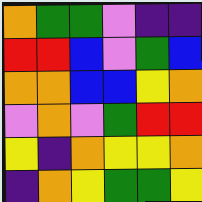[["orange", "green", "green", "violet", "indigo", "indigo"], ["red", "red", "blue", "violet", "green", "blue"], ["orange", "orange", "blue", "blue", "yellow", "orange"], ["violet", "orange", "violet", "green", "red", "red"], ["yellow", "indigo", "orange", "yellow", "yellow", "orange"], ["indigo", "orange", "yellow", "green", "green", "yellow"]]